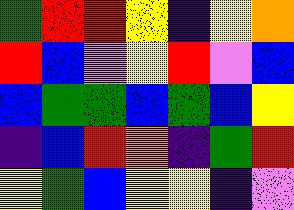[["green", "red", "red", "yellow", "indigo", "yellow", "orange"], ["red", "blue", "violet", "yellow", "red", "violet", "blue"], ["blue", "green", "green", "blue", "green", "blue", "yellow"], ["indigo", "blue", "red", "orange", "indigo", "green", "red"], ["yellow", "green", "blue", "yellow", "yellow", "indigo", "violet"]]